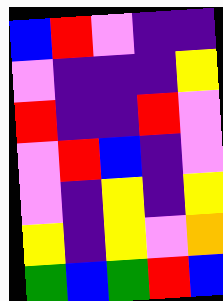[["blue", "red", "violet", "indigo", "indigo"], ["violet", "indigo", "indigo", "indigo", "yellow"], ["red", "indigo", "indigo", "red", "violet"], ["violet", "red", "blue", "indigo", "violet"], ["violet", "indigo", "yellow", "indigo", "yellow"], ["yellow", "indigo", "yellow", "violet", "orange"], ["green", "blue", "green", "red", "blue"]]